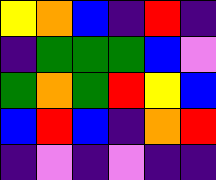[["yellow", "orange", "blue", "indigo", "red", "indigo"], ["indigo", "green", "green", "green", "blue", "violet"], ["green", "orange", "green", "red", "yellow", "blue"], ["blue", "red", "blue", "indigo", "orange", "red"], ["indigo", "violet", "indigo", "violet", "indigo", "indigo"]]